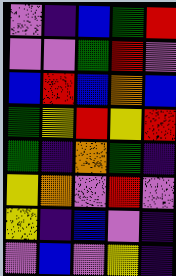[["violet", "indigo", "blue", "green", "red"], ["violet", "violet", "green", "red", "violet"], ["blue", "red", "blue", "orange", "blue"], ["green", "yellow", "red", "yellow", "red"], ["green", "indigo", "orange", "green", "indigo"], ["yellow", "orange", "violet", "red", "violet"], ["yellow", "indigo", "blue", "violet", "indigo"], ["violet", "blue", "violet", "yellow", "indigo"]]